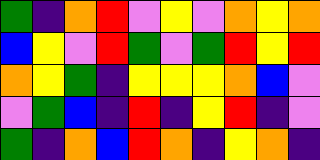[["green", "indigo", "orange", "red", "violet", "yellow", "violet", "orange", "yellow", "orange"], ["blue", "yellow", "violet", "red", "green", "violet", "green", "red", "yellow", "red"], ["orange", "yellow", "green", "indigo", "yellow", "yellow", "yellow", "orange", "blue", "violet"], ["violet", "green", "blue", "indigo", "red", "indigo", "yellow", "red", "indigo", "violet"], ["green", "indigo", "orange", "blue", "red", "orange", "indigo", "yellow", "orange", "indigo"]]